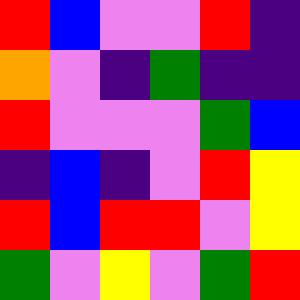[["red", "blue", "violet", "violet", "red", "indigo"], ["orange", "violet", "indigo", "green", "indigo", "indigo"], ["red", "violet", "violet", "violet", "green", "blue"], ["indigo", "blue", "indigo", "violet", "red", "yellow"], ["red", "blue", "red", "red", "violet", "yellow"], ["green", "violet", "yellow", "violet", "green", "red"]]